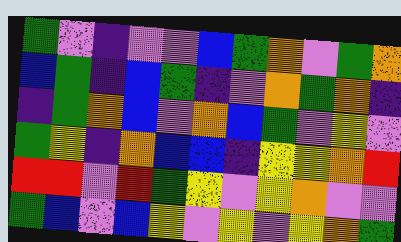[["green", "violet", "indigo", "violet", "violet", "blue", "green", "orange", "violet", "green", "orange"], ["blue", "green", "indigo", "blue", "green", "indigo", "violet", "orange", "green", "orange", "indigo"], ["indigo", "green", "orange", "blue", "violet", "orange", "blue", "green", "violet", "yellow", "violet"], ["green", "yellow", "indigo", "orange", "blue", "blue", "indigo", "yellow", "yellow", "orange", "red"], ["red", "red", "violet", "red", "green", "yellow", "violet", "yellow", "orange", "violet", "violet"], ["green", "blue", "violet", "blue", "yellow", "violet", "yellow", "violet", "yellow", "orange", "green"]]